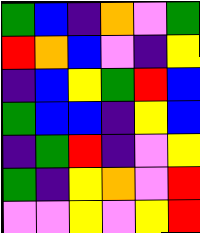[["green", "blue", "indigo", "orange", "violet", "green"], ["red", "orange", "blue", "violet", "indigo", "yellow"], ["indigo", "blue", "yellow", "green", "red", "blue"], ["green", "blue", "blue", "indigo", "yellow", "blue"], ["indigo", "green", "red", "indigo", "violet", "yellow"], ["green", "indigo", "yellow", "orange", "violet", "red"], ["violet", "violet", "yellow", "violet", "yellow", "red"]]